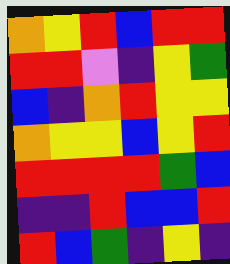[["orange", "yellow", "red", "blue", "red", "red"], ["red", "red", "violet", "indigo", "yellow", "green"], ["blue", "indigo", "orange", "red", "yellow", "yellow"], ["orange", "yellow", "yellow", "blue", "yellow", "red"], ["red", "red", "red", "red", "green", "blue"], ["indigo", "indigo", "red", "blue", "blue", "red"], ["red", "blue", "green", "indigo", "yellow", "indigo"]]